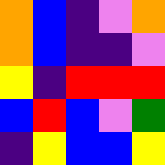[["orange", "blue", "indigo", "violet", "orange"], ["orange", "blue", "indigo", "indigo", "violet"], ["yellow", "indigo", "red", "red", "red"], ["blue", "red", "blue", "violet", "green"], ["indigo", "yellow", "blue", "blue", "yellow"]]